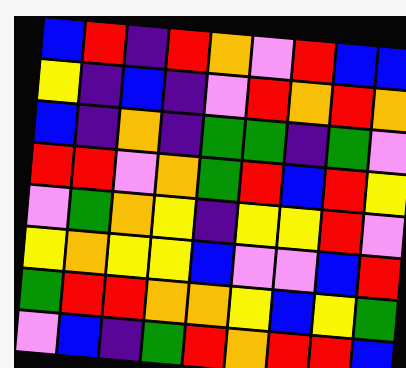[["blue", "red", "indigo", "red", "orange", "violet", "red", "blue", "blue"], ["yellow", "indigo", "blue", "indigo", "violet", "red", "orange", "red", "orange"], ["blue", "indigo", "orange", "indigo", "green", "green", "indigo", "green", "violet"], ["red", "red", "violet", "orange", "green", "red", "blue", "red", "yellow"], ["violet", "green", "orange", "yellow", "indigo", "yellow", "yellow", "red", "violet"], ["yellow", "orange", "yellow", "yellow", "blue", "violet", "violet", "blue", "red"], ["green", "red", "red", "orange", "orange", "yellow", "blue", "yellow", "green"], ["violet", "blue", "indigo", "green", "red", "orange", "red", "red", "blue"]]